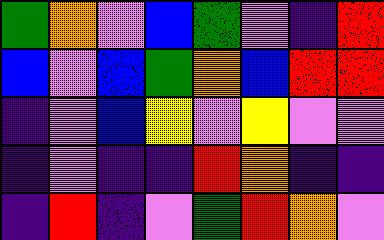[["green", "orange", "violet", "blue", "green", "violet", "indigo", "red"], ["blue", "violet", "blue", "green", "orange", "blue", "red", "red"], ["indigo", "violet", "blue", "yellow", "violet", "yellow", "violet", "violet"], ["indigo", "violet", "indigo", "indigo", "red", "orange", "indigo", "indigo"], ["indigo", "red", "indigo", "violet", "green", "red", "orange", "violet"]]